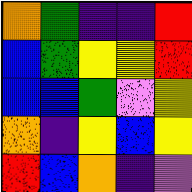[["orange", "green", "indigo", "indigo", "red"], ["blue", "green", "yellow", "yellow", "red"], ["blue", "blue", "green", "violet", "yellow"], ["orange", "indigo", "yellow", "blue", "yellow"], ["red", "blue", "orange", "indigo", "violet"]]